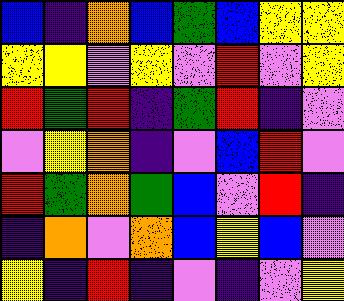[["blue", "indigo", "orange", "blue", "green", "blue", "yellow", "yellow"], ["yellow", "yellow", "violet", "yellow", "violet", "red", "violet", "yellow"], ["red", "green", "red", "indigo", "green", "red", "indigo", "violet"], ["violet", "yellow", "orange", "indigo", "violet", "blue", "red", "violet"], ["red", "green", "orange", "green", "blue", "violet", "red", "indigo"], ["indigo", "orange", "violet", "orange", "blue", "yellow", "blue", "violet"], ["yellow", "indigo", "red", "indigo", "violet", "indigo", "violet", "yellow"]]